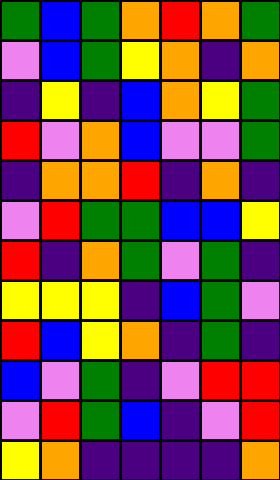[["green", "blue", "green", "orange", "red", "orange", "green"], ["violet", "blue", "green", "yellow", "orange", "indigo", "orange"], ["indigo", "yellow", "indigo", "blue", "orange", "yellow", "green"], ["red", "violet", "orange", "blue", "violet", "violet", "green"], ["indigo", "orange", "orange", "red", "indigo", "orange", "indigo"], ["violet", "red", "green", "green", "blue", "blue", "yellow"], ["red", "indigo", "orange", "green", "violet", "green", "indigo"], ["yellow", "yellow", "yellow", "indigo", "blue", "green", "violet"], ["red", "blue", "yellow", "orange", "indigo", "green", "indigo"], ["blue", "violet", "green", "indigo", "violet", "red", "red"], ["violet", "red", "green", "blue", "indigo", "violet", "red"], ["yellow", "orange", "indigo", "indigo", "indigo", "indigo", "orange"]]